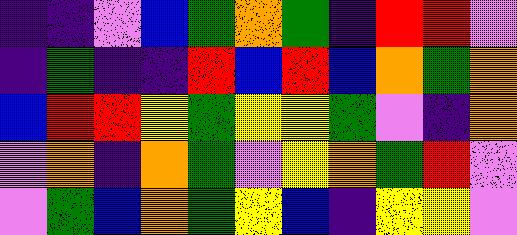[["indigo", "indigo", "violet", "blue", "green", "orange", "green", "indigo", "red", "red", "violet"], ["indigo", "green", "indigo", "indigo", "red", "blue", "red", "blue", "orange", "green", "orange"], ["blue", "red", "red", "yellow", "green", "yellow", "yellow", "green", "violet", "indigo", "orange"], ["violet", "orange", "indigo", "orange", "green", "violet", "yellow", "orange", "green", "red", "violet"], ["violet", "green", "blue", "orange", "green", "yellow", "blue", "indigo", "yellow", "yellow", "violet"]]